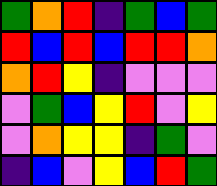[["green", "orange", "red", "indigo", "green", "blue", "green"], ["red", "blue", "red", "blue", "red", "red", "orange"], ["orange", "red", "yellow", "indigo", "violet", "violet", "violet"], ["violet", "green", "blue", "yellow", "red", "violet", "yellow"], ["violet", "orange", "yellow", "yellow", "indigo", "green", "violet"], ["indigo", "blue", "violet", "yellow", "blue", "red", "green"]]